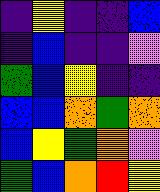[["indigo", "yellow", "indigo", "indigo", "blue"], ["indigo", "blue", "indigo", "indigo", "violet"], ["green", "blue", "yellow", "indigo", "indigo"], ["blue", "blue", "orange", "green", "orange"], ["blue", "yellow", "green", "orange", "violet"], ["green", "blue", "orange", "red", "yellow"]]